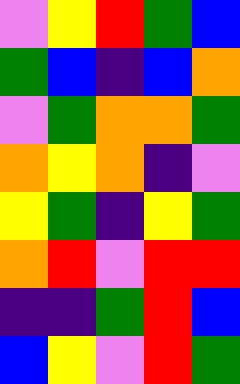[["violet", "yellow", "red", "green", "blue"], ["green", "blue", "indigo", "blue", "orange"], ["violet", "green", "orange", "orange", "green"], ["orange", "yellow", "orange", "indigo", "violet"], ["yellow", "green", "indigo", "yellow", "green"], ["orange", "red", "violet", "red", "red"], ["indigo", "indigo", "green", "red", "blue"], ["blue", "yellow", "violet", "red", "green"]]